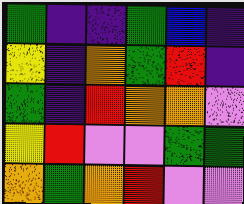[["green", "indigo", "indigo", "green", "blue", "indigo"], ["yellow", "indigo", "orange", "green", "red", "indigo"], ["green", "indigo", "red", "orange", "orange", "violet"], ["yellow", "red", "violet", "violet", "green", "green"], ["orange", "green", "orange", "red", "violet", "violet"]]